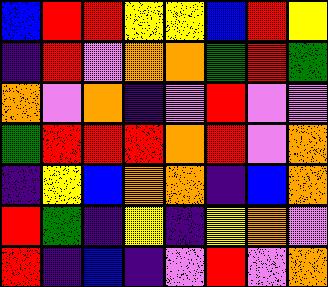[["blue", "red", "red", "yellow", "yellow", "blue", "red", "yellow"], ["indigo", "red", "violet", "orange", "orange", "green", "red", "green"], ["orange", "violet", "orange", "indigo", "violet", "red", "violet", "violet"], ["green", "red", "red", "red", "orange", "red", "violet", "orange"], ["indigo", "yellow", "blue", "orange", "orange", "indigo", "blue", "orange"], ["red", "green", "indigo", "yellow", "indigo", "yellow", "orange", "violet"], ["red", "indigo", "blue", "indigo", "violet", "red", "violet", "orange"]]